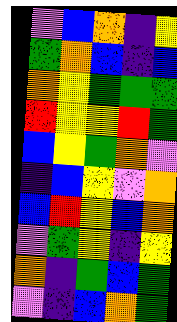[["violet", "blue", "orange", "indigo", "yellow"], ["green", "orange", "blue", "indigo", "blue"], ["orange", "yellow", "green", "green", "green"], ["red", "yellow", "yellow", "red", "green"], ["blue", "yellow", "green", "orange", "violet"], ["indigo", "blue", "yellow", "violet", "orange"], ["blue", "red", "yellow", "blue", "orange"], ["violet", "green", "yellow", "indigo", "yellow"], ["orange", "indigo", "green", "blue", "green"], ["violet", "indigo", "blue", "orange", "green"]]